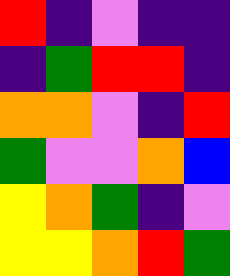[["red", "indigo", "violet", "indigo", "indigo"], ["indigo", "green", "red", "red", "indigo"], ["orange", "orange", "violet", "indigo", "red"], ["green", "violet", "violet", "orange", "blue"], ["yellow", "orange", "green", "indigo", "violet"], ["yellow", "yellow", "orange", "red", "green"]]